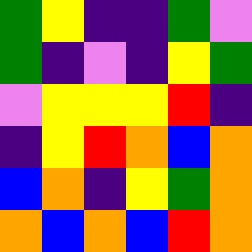[["green", "yellow", "indigo", "indigo", "green", "violet"], ["green", "indigo", "violet", "indigo", "yellow", "green"], ["violet", "yellow", "yellow", "yellow", "red", "indigo"], ["indigo", "yellow", "red", "orange", "blue", "orange"], ["blue", "orange", "indigo", "yellow", "green", "orange"], ["orange", "blue", "orange", "blue", "red", "orange"]]